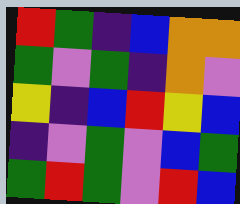[["red", "green", "indigo", "blue", "orange", "orange"], ["green", "violet", "green", "indigo", "orange", "violet"], ["yellow", "indigo", "blue", "red", "yellow", "blue"], ["indigo", "violet", "green", "violet", "blue", "green"], ["green", "red", "green", "violet", "red", "blue"]]